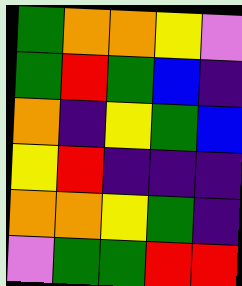[["green", "orange", "orange", "yellow", "violet"], ["green", "red", "green", "blue", "indigo"], ["orange", "indigo", "yellow", "green", "blue"], ["yellow", "red", "indigo", "indigo", "indigo"], ["orange", "orange", "yellow", "green", "indigo"], ["violet", "green", "green", "red", "red"]]